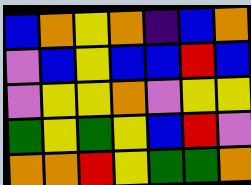[["blue", "orange", "yellow", "orange", "indigo", "blue", "orange"], ["violet", "blue", "yellow", "blue", "blue", "red", "blue"], ["violet", "yellow", "yellow", "orange", "violet", "yellow", "yellow"], ["green", "yellow", "green", "yellow", "blue", "red", "violet"], ["orange", "orange", "red", "yellow", "green", "green", "orange"]]